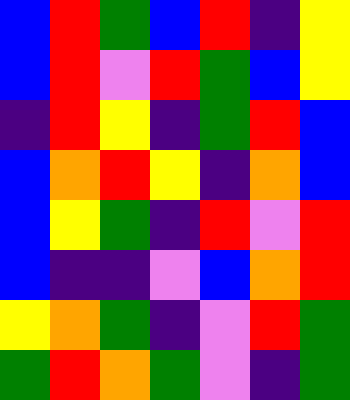[["blue", "red", "green", "blue", "red", "indigo", "yellow"], ["blue", "red", "violet", "red", "green", "blue", "yellow"], ["indigo", "red", "yellow", "indigo", "green", "red", "blue"], ["blue", "orange", "red", "yellow", "indigo", "orange", "blue"], ["blue", "yellow", "green", "indigo", "red", "violet", "red"], ["blue", "indigo", "indigo", "violet", "blue", "orange", "red"], ["yellow", "orange", "green", "indigo", "violet", "red", "green"], ["green", "red", "orange", "green", "violet", "indigo", "green"]]